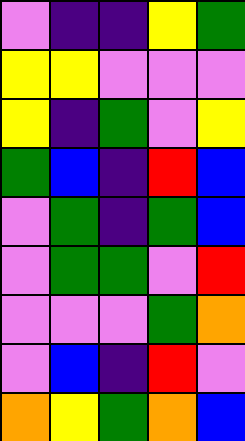[["violet", "indigo", "indigo", "yellow", "green"], ["yellow", "yellow", "violet", "violet", "violet"], ["yellow", "indigo", "green", "violet", "yellow"], ["green", "blue", "indigo", "red", "blue"], ["violet", "green", "indigo", "green", "blue"], ["violet", "green", "green", "violet", "red"], ["violet", "violet", "violet", "green", "orange"], ["violet", "blue", "indigo", "red", "violet"], ["orange", "yellow", "green", "orange", "blue"]]